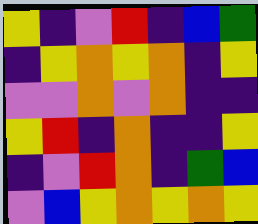[["yellow", "indigo", "violet", "red", "indigo", "blue", "green"], ["indigo", "yellow", "orange", "yellow", "orange", "indigo", "yellow"], ["violet", "violet", "orange", "violet", "orange", "indigo", "indigo"], ["yellow", "red", "indigo", "orange", "indigo", "indigo", "yellow"], ["indigo", "violet", "red", "orange", "indigo", "green", "blue"], ["violet", "blue", "yellow", "orange", "yellow", "orange", "yellow"]]